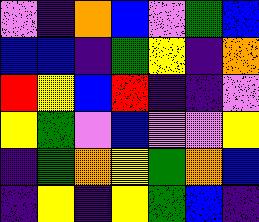[["violet", "indigo", "orange", "blue", "violet", "green", "blue"], ["blue", "blue", "indigo", "green", "yellow", "indigo", "orange"], ["red", "yellow", "blue", "red", "indigo", "indigo", "violet"], ["yellow", "green", "violet", "blue", "violet", "violet", "yellow"], ["indigo", "green", "orange", "yellow", "green", "orange", "blue"], ["indigo", "yellow", "indigo", "yellow", "green", "blue", "indigo"]]